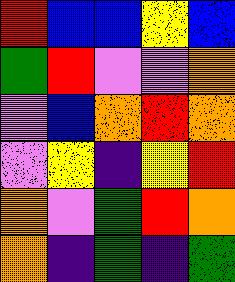[["red", "blue", "blue", "yellow", "blue"], ["green", "red", "violet", "violet", "orange"], ["violet", "blue", "orange", "red", "orange"], ["violet", "yellow", "indigo", "yellow", "red"], ["orange", "violet", "green", "red", "orange"], ["orange", "indigo", "green", "indigo", "green"]]